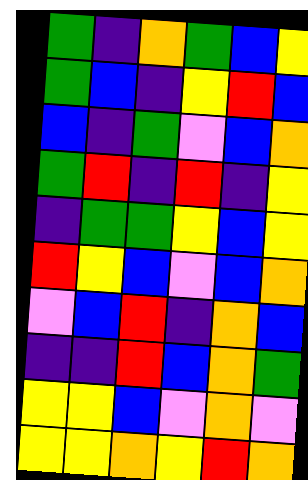[["green", "indigo", "orange", "green", "blue", "yellow"], ["green", "blue", "indigo", "yellow", "red", "blue"], ["blue", "indigo", "green", "violet", "blue", "orange"], ["green", "red", "indigo", "red", "indigo", "yellow"], ["indigo", "green", "green", "yellow", "blue", "yellow"], ["red", "yellow", "blue", "violet", "blue", "orange"], ["violet", "blue", "red", "indigo", "orange", "blue"], ["indigo", "indigo", "red", "blue", "orange", "green"], ["yellow", "yellow", "blue", "violet", "orange", "violet"], ["yellow", "yellow", "orange", "yellow", "red", "orange"]]